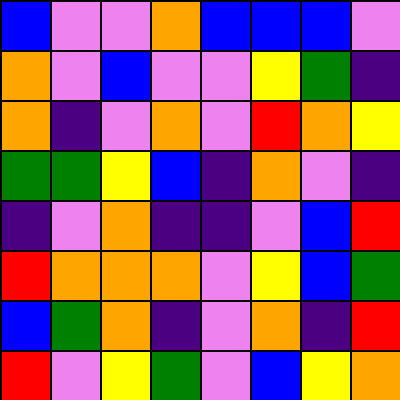[["blue", "violet", "violet", "orange", "blue", "blue", "blue", "violet"], ["orange", "violet", "blue", "violet", "violet", "yellow", "green", "indigo"], ["orange", "indigo", "violet", "orange", "violet", "red", "orange", "yellow"], ["green", "green", "yellow", "blue", "indigo", "orange", "violet", "indigo"], ["indigo", "violet", "orange", "indigo", "indigo", "violet", "blue", "red"], ["red", "orange", "orange", "orange", "violet", "yellow", "blue", "green"], ["blue", "green", "orange", "indigo", "violet", "orange", "indigo", "red"], ["red", "violet", "yellow", "green", "violet", "blue", "yellow", "orange"]]